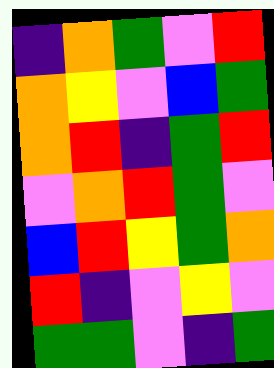[["indigo", "orange", "green", "violet", "red"], ["orange", "yellow", "violet", "blue", "green"], ["orange", "red", "indigo", "green", "red"], ["violet", "orange", "red", "green", "violet"], ["blue", "red", "yellow", "green", "orange"], ["red", "indigo", "violet", "yellow", "violet"], ["green", "green", "violet", "indigo", "green"]]